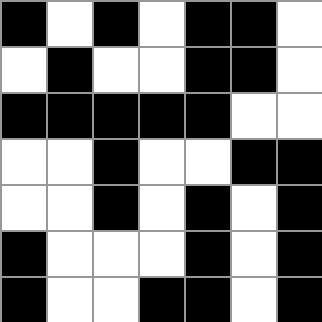[["black", "white", "black", "white", "black", "black", "white"], ["white", "black", "white", "white", "black", "black", "white"], ["black", "black", "black", "black", "black", "white", "white"], ["white", "white", "black", "white", "white", "black", "black"], ["white", "white", "black", "white", "black", "white", "black"], ["black", "white", "white", "white", "black", "white", "black"], ["black", "white", "white", "black", "black", "white", "black"]]